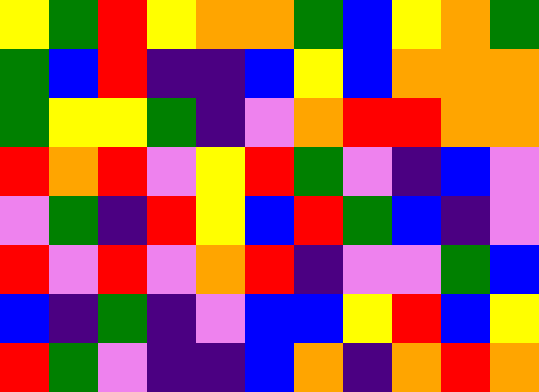[["yellow", "green", "red", "yellow", "orange", "orange", "green", "blue", "yellow", "orange", "green"], ["green", "blue", "red", "indigo", "indigo", "blue", "yellow", "blue", "orange", "orange", "orange"], ["green", "yellow", "yellow", "green", "indigo", "violet", "orange", "red", "red", "orange", "orange"], ["red", "orange", "red", "violet", "yellow", "red", "green", "violet", "indigo", "blue", "violet"], ["violet", "green", "indigo", "red", "yellow", "blue", "red", "green", "blue", "indigo", "violet"], ["red", "violet", "red", "violet", "orange", "red", "indigo", "violet", "violet", "green", "blue"], ["blue", "indigo", "green", "indigo", "violet", "blue", "blue", "yellow", "red", "blue", "yellow"], ["red", "green", "violet", "indigo", "indigo", "blue", "orange", "indigo", "orange", "red", "orange"]]